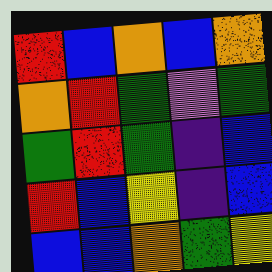[["red", "blue", "orange", "blue", "orange"], ["orange", "red", "green", "violet", "green"], ["green", "red", "green", "indigo", "blue"], ["red", "blue", "yellow", "indigo", "blue"], ["blue", "blue", "orange", "green", "yellow"]]